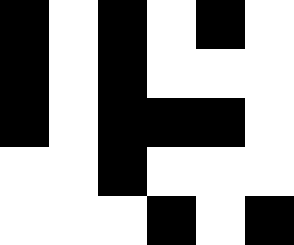[["black", "white", "black", "white", "black", "white"], ["black", "white", "black", "white", "white", "white"], ["black", "white", "black", "black", "black", "white"], ["white", "white", "black", "white", "white", "white"], ["white", "white", "white", "black", "white", "black"]]